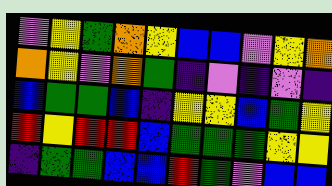[["violet", "yellow", "green", "orange", "yellow", "blue", "blue", "violet", "yellow", "orange"], ["orange", "yellow", "violet", "orange", "green", "indigo", "violet", "indigo", "violet", "indigo"], ["blue", "green", "green", "blue", "indigo", "yellow", "yellow", "blue", "green", "yellow"], ["red", "yellow", "red", "red", "blue", "green", "green", "green", "yellow", "yellow"], ["indigo", "green", "green", "blue", "blue", "red", "green", "violet", "blue", "blue"]]